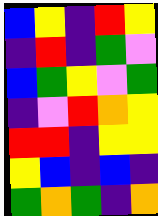[["blue", "yellow", "indigo", "red", "yellow"], ["indigo", "red", "indigo", "green", "violet"], ["blue", "green", "yellow", "violet", "green"], ["indigo", "violet", "red", "orange", "yellow"], ["red", "red", "indigo", "yellow", "yellow"], ["yellow", "blue", "indigo", "blue", "indigo"], ["green", "orange", "green", "indigo", "orange"]]